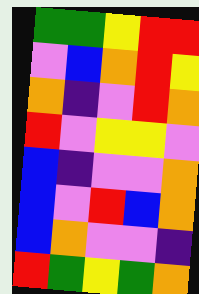[["green", "green", "yellow", "red", "red"], ["violet", "blue", "orange", "red", "yellow"], ["orange", "indigo", "violet", "red", "orange"], ["red", "violet", "yellow", "yellow", "violet"], ["blue", "indigo", "violet", "violet", "orange"], ["blue", "violet", "red", "blue", "orange"], ["blue", "orange", "violet", "violet", "indigo"], ["red", "green", "yellow", "green", "orange"]]